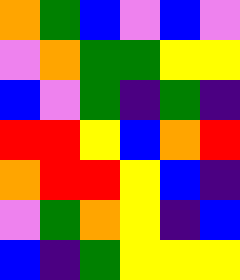[["orange", "green", "blue", "violet", "blue", "violet"], ["violet", "orange", "green", "green", "yellow", "yellow"], ["blue", "violet", "green", "indigo", "green", "indigo"], ["red", "red", "yellow", "blue", "orange", "red"], ["orange", "red", "red", "yellow", "blue", "indigo"], ["violet", "green", "orange", "yellow", "indigo", "blue"], ["blue", "indigo", "green", "yellow", "yellow", "yellow"]]